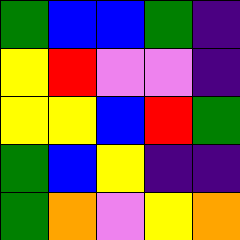[["green", "blue", "blue", "green", "indigo"], ["yellow", "red", "violet", "violet", "indigo"], ["yellow", "yellow", "blue", "red", "green"], ["green", "blue", "yellow", "indigo", "indigo"], ["green", "orange", "violet", "yellow", "orange"]]